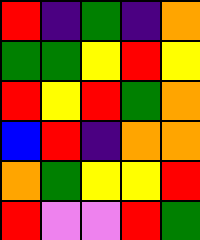[["red", "indigo", "green", "indigo", "orange"], ["green", "green", "yellow", "red", "yellow"], ["red", "yellow", "red", "green", "orange"], ["blue", "red", "indigo", "orange", "orange"], ["orange", "green", "yellow", "yellow", "red"], ["red", "violet", "violet", "red", "green"]]